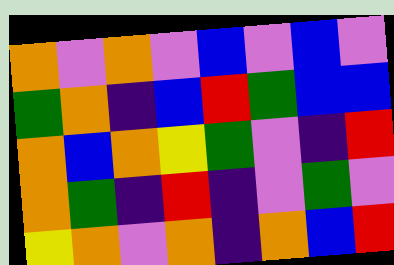[["orange", "violet", "orange", "violet", "blue", "violet", "blue", "violet"], ["green", "orange", "indigo", "blue", "red", "green", "blue", "blue"], ["orange", "blue", "orange", "yellow", "green", "violet", "indigo", "red"], ["orange", "green", "indigo", "red", "indigo", "violet", "green", "violet"], ["yellow", "orange", "violet", "orange", "indigo", "orange", "blue", "red"]]